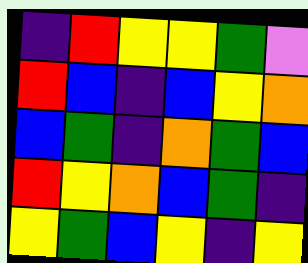[["indigo", "red", "yellow", "yellow", "green", "violet"], ["red", "blue", "indigo", "blue", "yellow", "orange"], ["blue", "green", "indigo", "orange", "green", "blue"], ["red", "yellow", "orange", "blue", "green", "indigo"], ["yellow", "green", "blue", "yellow", "indigo", "yellow"]]